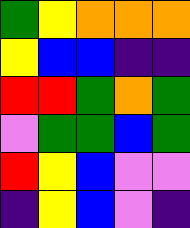[["green", "yellow", "orange", "orange", "orange"], ["yellow", "blue", "blue", "indigo", "indigo"], ["red", "red", "green", "orange", "green"], ["violet", "green", "green", "blue", "green"], ["red", "yellow", "blue", "violet", "violet"], ["indigo", "yellow", "blue", "violet", "indigo"]]